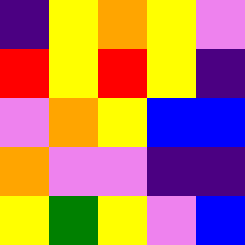[["indigo", "yellow", "orange", "yellow", "violet"], ["red", "yellow", "red", "yellow", "indigo"], ["violet", "orange", "yellow", "blue", "blue"], ["orange", "violet", "violet", "indigo", "indigo"], ["yellow", "green", "yellow", "violet", "blue"]]